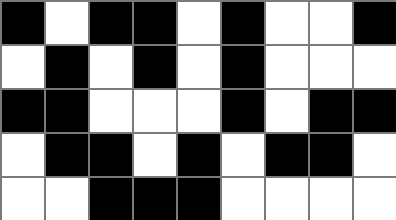[["black", "white", "black", "black", "white", "black", "white", "white", "black"], ["white", "black", "white", "black", "white", "black", "white", "white", "white"], ["black", "black", "white", "white", "white", "black", "white", "black", "black"], ["white", "black", "black", "white", "black", "white", "black", "black", "white"], ["white", "white", "black", "black", "black", "white", "white", "white", "white"]]